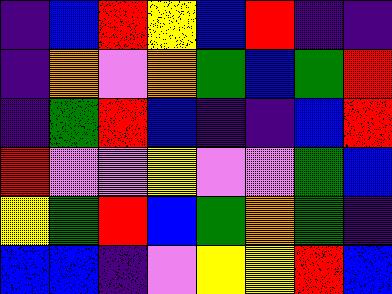[["indigo", "blue", "red", "yellow", "blue", "red", "indigo", "indigo"], ["indigo", "orange", "violet", "orange", "green", "blue", "green", "red"], ["indigo", "green", "red", "blue", "indigo", "indigo", "blue", "red"], ["red", "violet", "violet", "yellow", "violet", "violet", "green", "blue"], ["yellow", "green", "red", "blue", "green", "orange", "green", "indigo"], ["blue", "blue", "indigo", "violet", "yellow", "yellow", "red", "blue"]]